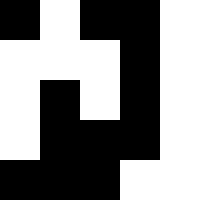[["black", "white", "black", "black", "white"], ["white", "white", "white", "black", "white"], ["white", "black", "white", "black", "white"], ["white", "black", "black", "black", "white"], ["black", "black", "black", "white", "white"]]